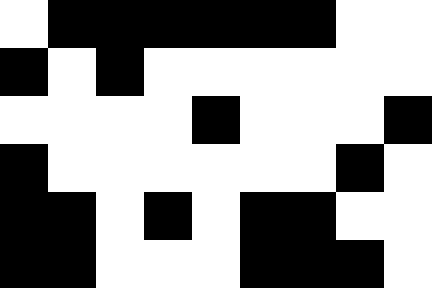[["white", "black", "black", "black", "black", "black", "black", "white", "white"], ["black", "white", "black", "white", "white", "white", "white", "white", "white"], ["white", "white", "white", "white", "black", "white", "white", "white", "black"], ["black", "white", "white", "white", "white", "white", "white", "black", "white"], ["black", "black", "white", "black", "white", "black", "black", "white", "white"], ["black", "black", "white", "white", "white", "black", "black", "black", "white"]]